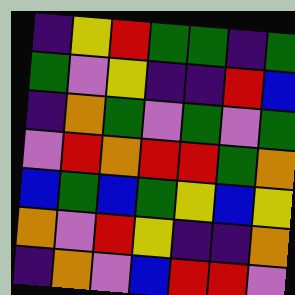[["indigo", "yellow", "red", "green", "green", "indigo", "green"], ["green", "violet", "yellow", "indigo", "indigo", "red", "blue"], ["indigo", "orange", "green", "violet", "green", "violet", "green"], ["violet", "red", "orange", "red", "red", "green", "orange"], ["blue", "green", "blue", "green", "yellow", "blue", "yellow"], ["orange", "violet", "red", "yellow", "indigo", "indigo", "orange"], ["indigo", "orange", "violet", "blue", "red", "red", "violet"]]